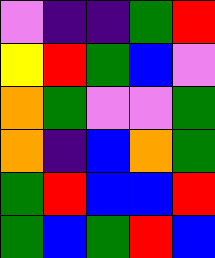[["violet", "indigo", "indigo", "green", "red"], ["yellow", "red", "green", "blue", "violet"], ["orange", "green", "violet", "violet", "green"], ["orange", "indigo", "blue", "orange", "green"], ["green", "red", "blue", "blue", "red"], ["green", "blue", "green", "red", "blue"]]